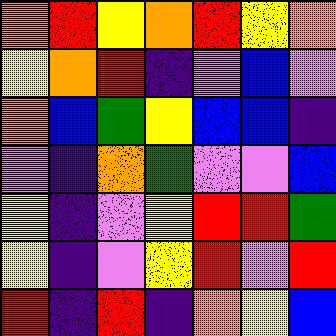[["orange", "red", "yellow", "orange", "red", "yellow", "orange"], ["yellow", "orange", "red", "indigo", "violet", "blue", "violet"], ["orange", "blue", "green", "yellow", "blue", "blue", "indigo"], ["violet", "indigo", "orange", "green", "violet", "violet", "blue"], ["yellow", "indigo", "violet", "yellow", "red", "red", "green"], ["yellow", "indigo", "violet", "yellow", "red", "violet", "red"], ["red", "indigo", "red", "indigo", "orange", "yellow", "blue"]]